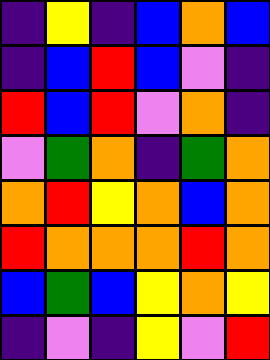[["indigo", "yellow", "indigo", "blue", "orange", "blue"], ["indigo", "blue", "red", "blue", "violet", "indigo"], ["red", "blue", "red", "violet", "orange", "indigo"], ["violet", "green", "orange", "indigo", "green", "orange"], ["orange", "red", "yellow", "orange", "blue", "orange"], ["red", "orange", "orange", "orange", "red", "orange"], ["blue", "green", "blue", "yellow", "orange", "yellow"], ["indigo", "violet", "indigo", "yellow", "violet", "red"]]